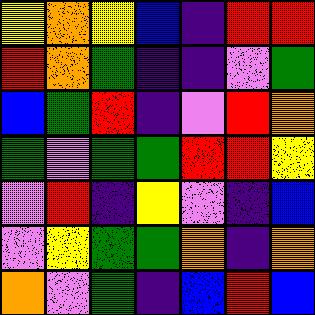[["yellow", "orange", "yellow", "blue", "indigo", "red", "red"], ["red", "orange", "green", "indigo", "indigo", "violet", "green"], ["blue", "green", "red", "indigo", "violet", "red", "orange"], ["green", "violet", "green", "green", "red", "red", "yellow"], ["violet", "red", "indigo", "yellow", "violet", "indigo", "blue"], ["violet", "yellow", "green", "green", "orange", "indigo", "orange"], ["orange", "violet", "green", "indigo", "blue", "red", "blue"]]